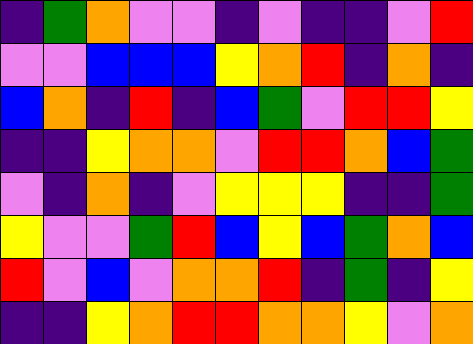[["indigo", "green", "orange", "violet", "violet", "indigo", "violet", "indigo", "indigo", "violet", "red"], ["violet", "violet", "blue", "blue", "blue", "yellow", "orange", "red", "indigo", "orange", "indigo"], ["blue", "orange", "indigo", "red", "indigo", "blue", "green", "violet", "red", "red", "yellow"], ["indigo", "indigo", "yellow", "orange", "orange", "violet", "red", "red", "orange", "blue", "green"], ["violet", "indigo", "orange", "indigo", "violet", "yellow", "yellow", "yellow", "indigo", "indigo", "green"], ["yellow", "violet", "violet", "green", "red", "blue", "yellow", "blue", "green", "orange", "blue"], ["red", "violet", "blue", "violet", "orange", "orange", "red", "indigo", "green", "indigo", "yellow"], ["indigo", "indigo", "yellow", "orange", "red", "red", "orange", "orange", "yellow", "violet", "orange"]]